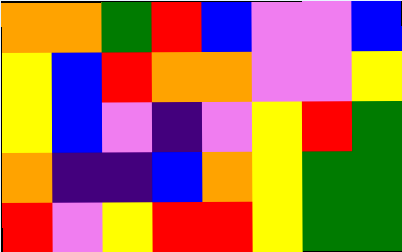[["orange", "orange", "green", "red", "blue", "violet", "violet", "blue"], ["yellow", "blue", "red", "orange", "orange", "violet", "violet", "yellow"], ["yellow", "blue", "violet", "indigo", "violet", "yellow", "red", "green"], ["orange", "indigo", "indigo", "blue", "orange", "yellow", "green", "green"], ["red", "violet", "yellow", "red", "red", "yellow", "green", "green"]]